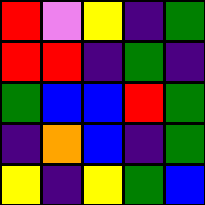[["red", "violet", "yellow", "indigo", "green"], ["red", "red", "indigo", "green", "indigo"], ["green", "blue", "blue", "red", "green"], ["indigo", "orange", "blue", "indigo", "green"], ["yellow", "indigo", "yellow", "green", "blue"]]